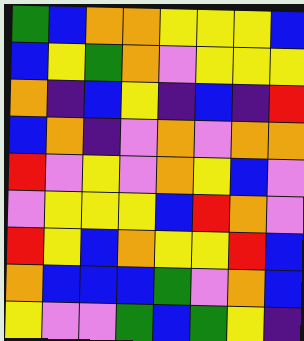[["green", "blue", "orange", "orange", "yellow", "yellow", "yellow", "blue"], ["blue", "yellow", "green", "orange", "violet", "yellow", "yellow", "yellow"], ["orange", "indigo", "blue", "yellow", "indigo", "blue", "indigo", "red"], ["blue", "orange", "indigo", "violet", "orange", "violet", "orange", "orange"], ["red", "violet", "yellow", "violet", "orange", "yellow", "blue", "violet"], ["violet", "yellow", "yellow", "yellow", "blue", "red", "orange", "violet"], ["red", "yellow", "blue", "orange", "yellow", "yellow", "red", "blue"], ["orange", "blue", "blue", "blue", "green", "violet", "orange", "blue"], ["yellow", "violet", "violet", "green", "blue", "green", "yellow", "indigo"]]